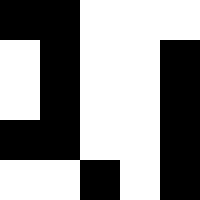[["black", "black", "white", "white", "white"], ["white", "black", "white", "white", "black"], ["white", "black", "white", "white", "black"], ["black", "black", "white", "white", "black"], ["white", "white", "black", "white", "black"]]